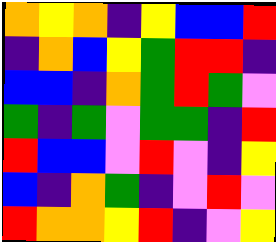[["orange", "yellow", "orange", "indigo", "yellow", "blue", "blue", "red"], ["indigo", "orange", "blue", "yellow", "green", "red", "red", "indigo"], ["blue", "blue", "indigo", "orange", "green", "red", "green", "violet"], ["green", "indigo", "green", "violet", "green", "green", "indigo", "red"], ["red", "blue", "blue", "violet", "red", "violet", "indigo", "yellow"], ["blue", "indigo", "orange", "green", "indigo", "violet", "red", "violet"], ["red", "orange", "orange", "yellow", "red", "indigo", "violet", "yellow"]]